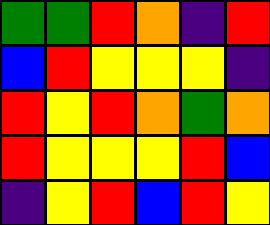[["green", "green", "red", "orange", "indigo", "red"], ["blue", "red", "yellow", "yellow", "yellow", "indigo"], ["red", "yellow", "red", "orange", "green", "orange"], ["red", "yellow", "yellow", "yellow", "red", "blue"], ["indigo", "yellow", "red", "blue", "red", "yellow"]]